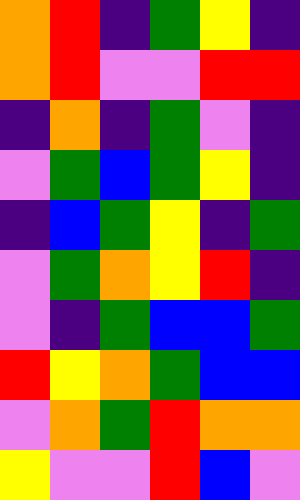[["orange", "red", "indigo", "green", "yellow", "indigo"], ["orange", "red", "violet", "violet", "red", "red"], ["indigo", "orange", "indigo", "green", "violet", "indigo"], ["violet", "green", "blue", "green", "yellow", "indigo"], ["indigo", "blue", "green", "yellow", "indigo", "green"], ["violet", "green", "orange", "yellow", "red", "indigo"], ["violet", "indigo", "green", "blue", "blue", "green"], ["red", "yellow", "orange", "green", "blue", "blue"], ["violet", "orange", "green", "red", "orange", "orange"], ["yellow", "violet", "violet", "red", "blue", "violet"]]